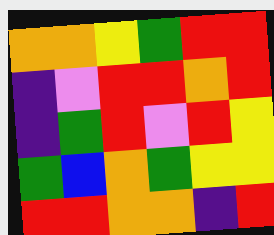[["orange", "orange", "yellow", "green", "red", "red"], ["indigo", "violet", "red", "red", "orange", "red"], ["indigo", "green", "red", "violet", "red", "yellow"], ["green", "blue", "orange", "green", "yellow", "yellow"], ["red", "red", "orange", "orange", "indigo", "red"]]